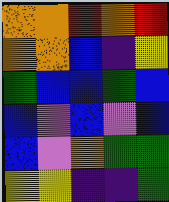[["orange", "orange", "red", "orange", "red"], ["orange", "orange", "blue", "indigo", "yellow"], ["green", "blue", "blue", "green", "blue"], ["blue", "violet", "blue", "violet", "blue"], ["blue", "violet", "orange", "green", "green"], ["yellow", "yellow", "indigo", "indigo", "green"]]